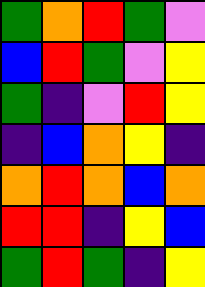[["green", "orange", "red", "green", "violet"], ["blue", "red", "green", "violet", "yellow"], ["green", "indigo", "violet", "red", "yellow"], ["indigo", "blue", "orange", "yellow", "indigo"], ["orange", "red", "orange", "blue", "orange"], ["red", "red", "indigo", "yellow", "blue"], ["green", "red", "green", "indigo", "yellow"]]